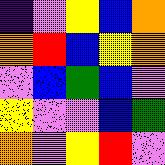[["indigo", "violet", "yellow", "blue", "orange"], ["orange", "red", "blue", "yellow", "orange"], ["violet", "blue", "green", "blue", "violet"], ["yellow", "violet", "violet", "blue", "green"], ["orange", "violet", "yellow", "red", "violet"]]